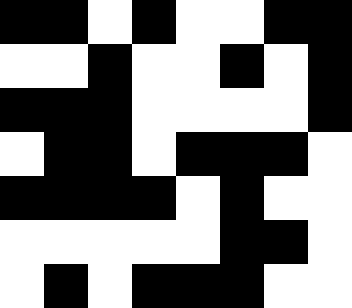[["black", "black", "white", "black", "white", "white", "black", "black"], ["white", "white", "black", "white", "white", "black", "white", "black"], ["black", "black", "black", "white", "white", "white", "white", "black"], ["white", "black", "black", "white", "black", "black", "black", "white"], ["black", "black", "black", "black", "white", "black", "white", "white"], ["white", "white", "white", "white", "white", "black", "black", "white"], ["white", "black", "white", "black", "black", "black", "white", "white"]]